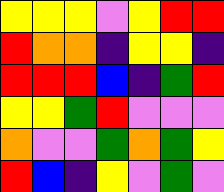[["yellow", "yellow", "yellow", "violet", "yellow", "red", "red"], ["red", "orange", "orange", "indigo", "yellow", "yellow", "indigo"], ["red", "red", "red", "blue", "indigo", "green", "red"], ["yellow", "yellow", "green", "red", "violet", "violet", "violet"], ["orange", "violet", "violet", "green", "orange", "green", "yellow"], ["red", "blue", "indigo", "yellow", "violet", "green", "violet"]]